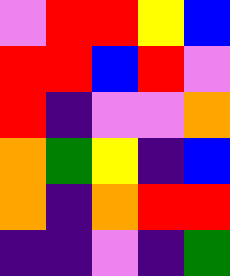[["violet", "red", "red", "yellow", "blue"], ["red", "red", "blue", "red", "violet"], ["red", "indigo", "violet", "violet", "orange"], ["orange", "green", "yellow", "indigo", "blue"], ["orange", "indigo", "orange", "red", "red"], ["indigo", "indigo", "violet", "indigo", "green"]]